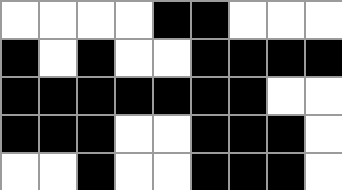[["white", "white", "white", "white", "black", "black", "white", "white", "white"], ["black", "white", "black", "white", "white", "black", "black", "black", "black"], ["black", "black", "black", "black", "black", "black", "black", "white", "white"], ["black", "black", "black", "white", "white", "black", "black", "black", "white"], ["white", "white", "black", "white", "white", "black", "black", "black", "white"]]